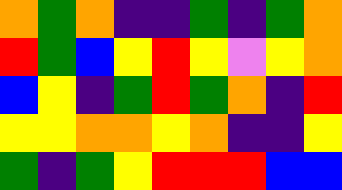[["orange", "green", "orange", "indigo", "indigo", "green", "indigo", "green", "orange"], ["red", "green", "blue", "yellow", "red", "yellow", "violet", "yellow", "orange"], ["blue", "yellow", "indigo", "green", "red", "green", "orange", "indigo", "red"], ["yellow", "yellow", "orange", "orange", "yellow", "orange", "indigo", "indigo", "yellow"], ["green", "indigo", "green", "yellow", "red", "red", "red", "blue", "blue"]]